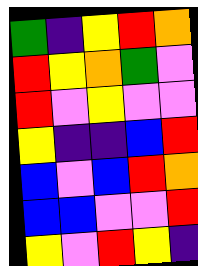[["green", "indigo", "yellow", "red", "orange"], ["red", "yellow", "orange", "green", "violet"], ["red", "violet", "yellow", "violet", "violet"], ["yellow", "indigo", "indigo", "blue", "red"], ["blue", "violet", "blue", "red", "orange"], ["blue", "blue", "violet", "violet", "red"], ["yellow", "violet", "red", "yellow", "indigo"]]